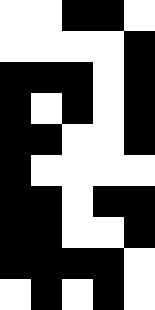[["white", "white", "black", "black", "white"], ["white", "white", "white", "white", "black"], ["black", "black", "black", "white", "black"], ["black", "white", "black", "white", "black"], ["black", "black", "white", "white", "black"], ["black", "white", "white", "white", "white"], ["black", "black", "white", "black", "black"], ["black", "black", "white", "white", "black"], ["black", "black", "black", "black", "white"], ["white", "black", "white", "black", "white"]]